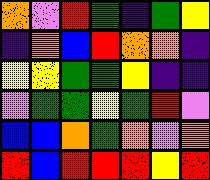[["orange", "violet", "red", "green", "indigo", "green", "yellow"], ["indigo", "orange", "blue", "red", "orange", "orange", "indigo"], ["yellow", "yellow", "green", "green", "yellow", "indigo", "indigo"], ["violet", "green", "green", "yellow", "green", "red", "violet"], ["blue", "blue", "orange", "green", "orange", "violet", "orange"], ["red", "blue", "red", "red", "red", "yellow", "red"]]